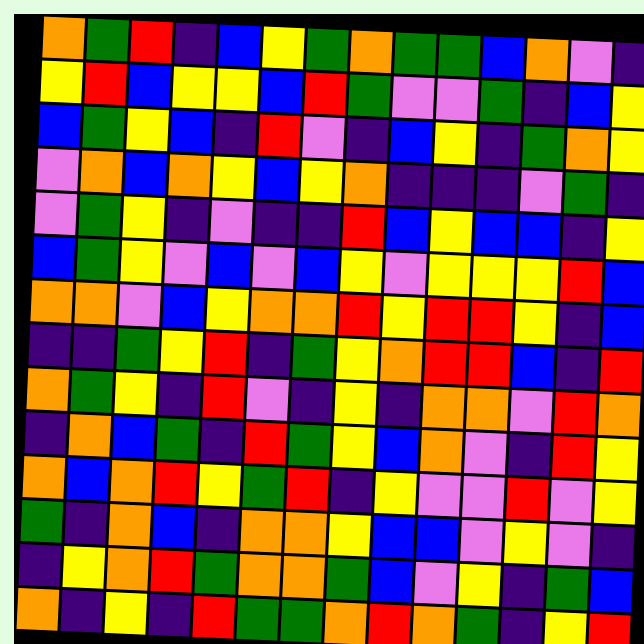[["orange", "green", "red", "indigo", "blue", "yellow", "green", "orange", "green", "green", "blue", "orange", "violet", "indigo"], ["yellow", "red", "blue", "yellow", "yellow", "blue", "red", "green", "violet", "violet", "green", "indigo", "blue", "yellow"], ["blue", "green", "yellow", "blue", "indigo", "red", "violet", "indigo", "blue", "yellow", "indigo", "green", "orange", "yellow"], ["violet", "orange", "blue", "orange", "yellow", "blue", "yellow", "orange", "indigo", "indigo", "indigo", "violet", "green", "indigo"], ["violet", "green", "yellow", "indigo", "violet", "indigo", "indigo", "red", "blue", "yellow", "blue", "blue", "indigo", "yellow"], ["blue", "green", "yellow", "violet", "blue", "violet", "blue", "yellow", "violet", "yellow", "yellow", "yellow", "red", "blue"], ["orange", "orange", "violet", "blue", "yellow", "orange", "orange", "red", "yellow", "red", "red", "yellow", "indigo", "blue"], ["indigo", "indigo", "green", "yellow", "red", "indigo", "green", "yellow", "orange", "red", "red", "blue", "indigo", "red"], ["orange", "green", "yellow", "indigo", "red", "violet", "indigo", "yellow", "indigo", "orange", "orange", "violet", "red", "orange"], ["indigo", "orange", "blue", "green", "indigo", "red", "green", "yellow", "blue", "orange", "violet", "indigo", "red", "yellow"], ["orange", "blue", "orange", "red", "yellow", "green", "red", "indigo", "yellow", "violet", "violet", "red", "violet", "yellow"], ["green", "indigo", "orange", "blue", "indigo", "orange", "orange", "yellow", "blue", "blue", "violet", "yellow", "violet", "indigo"], ["indigo", "yellow", "orange", "red", "green", "orange", "orange", "green", "blue", "violet", "yellow", "indigo", "green", "blue"], ["orange", "indigo", "yellow", "indigo", "red", "green", "green", "orange", "red", "orange", "green", "indigo", "yellow", "red"]]